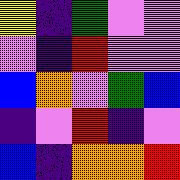[["yellow", "indigo", "green", "violet", "violet"], ["violet", "indigo", "red", "violet", "violet"], ["blue", "orange", "violet", "green", "blue"], ["indigo", "violet", "red", "indigo", "violet"], ["blue", "indigo", "orange", "orange", "red"]]